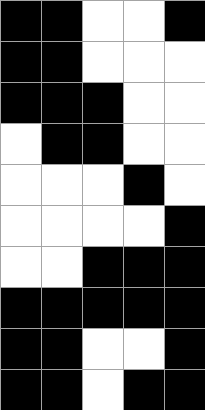[["black", "black", "white", "white", "black"], ["black", "black", "white", "white", "white"], ["black", "black", "black", "white", "white"], ["white", "black", "black", "white", "white"], ["white", "white", "white", "black", "white"], ["white", "white", "white", "white", "black"], ["white", "white", "black", "black", "black"], ["black", "black", "black", "black", "black"], ["black", "black", "white", "white", "black"], ["black", "black", "white", "black", "black"]]